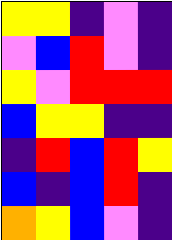[["yellow", "yellow", "indigo", "violet", "indigo"], ["violet", "blue", "red", "violet", "indigo"], ["yellow", "violet", "red", "red", "red"], ["blue", "yellow", "yellow", "indigo", "indigo"], ["indigo", "red", "blue", "red", "yellow"], ["blue", "indigo", "blue", "red", "indigo"], ["orange", "yellow", "blue", "violet", "indigo"]]